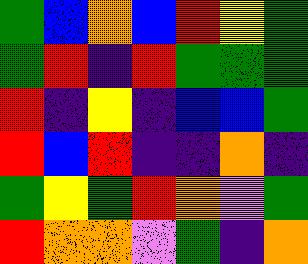[["green", "blue", "orange", "blue", "red", "yellow", "green"], ["green", "red", "indigo", "red", "green", "green", "green"], ["red", "indigo", "yellow", "indigo", "blue", "blue", "green"], ["red", "blue", "red", "indigo", "indigo", "orange", "indigo"], ["green", "yellow", "green", "red", "orange", "violet", "green"], ["red", "orange", "orange", "violet", "green", "indigo", "orange"]]